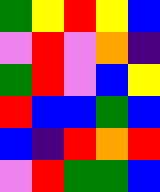[["green", "yellow", "red", "yellow", "blue"], ["violet", "red", "violet", "orange", "indigo"], ["green", "red", "violet", "blue", "yellow"], ["red", "blue", "blue", "green", "blue"], ["blue", "indigo", "red", "orange", "red"], ["violet", "red", "green", "green", "blue"]]